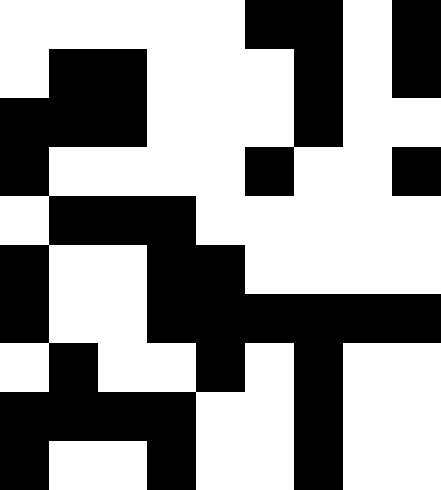[["white", "white", "white", "white", "white", "black", "black", "white", "black"], ["white", "black", "black", "white", "white", "white", "black", "white", "black"], ["black", "black", "black", "white", "white", "white", "black", "white", "white"], ["black", "white", "white", "white", "white", "black", "white", "white", "black"], ["white", "black", "black", "black", "white", "white", "white", "white", "white"], ["black", "white", "white", "black", "black", "white", "white", "white", "white"], ["black", "white", "white", "black", "black", "black", "black", "black", "black"], ["white", "black", "white", "white", "black", "white", "black", "white", "white"], ["black", "black", "black", "black", "white", "white", "black", "white", "white"], ["black", "white", "white", "black", "white", "white", "black", "white", "white"]]